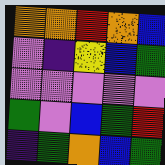[["orange", "orange", "red", "orange", "blue"], ["violet", "indigo", "yellow", "blue", "green"], ["violet", "violet", "violet", "violet", "violet"], ["green", "violet", "blue", "green", "red"], ["indigo", "green", "orange", "blue", "green"]]